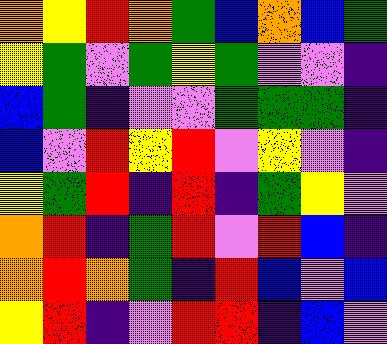[["orange", "yellow", "red", "orange", "green", "blue", "orange", "blue", "green"], ["yellow", "green", "violet", "green", "yellow", "green", "violet", "violet", "indigo"], ["blue", "green", "indigo", "violet", "violet", "green", "green", "green", "indigo"], ["blue", "violet", "red", "yellow", "red", "violet", "yellow", "violet", "indigo"], ["yellow", "green", "red", "indigo", "red", "indigo", "green", "yellow", "violet"], ["orange", "red", "indigo", "green", "red", "violet", "red", "blue", "indigo"], ["orange", "red", "orange", "green", "indigo", "red", "blue", "violet", "blue"], ["yellow", "red", "indigo", "violet", "red", "red", "indigo", "blue", "violet"]]